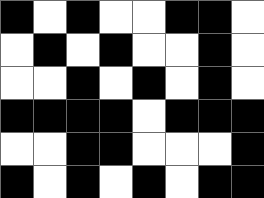[["black", "white", "black", "white", "white", "black", "black", "white"], ["white", "black", "white", "black", "white", "white", "black", "white"], ["white", "white", "black", "white", "black", "white", "black", "white"], ["black", "black", "black", "black", "white", "black", "black", "black"], ["white", "white", "black", "black", "white", "white", "white", "black"], ["black", "white", "black", "white", "black", "white", "black", "black"]]